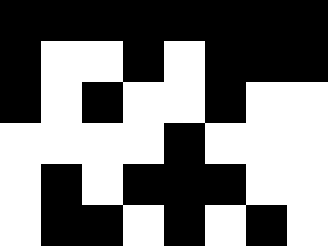[["black", "black", "black", "black", "black", "black", "black", "black"], ["black", "white", "white", "black", "white", "black", "black", "black"], ["black", "white", "black", "white", "white", "black", "white", "white"], ["white", "white", "white", "white", "black", "white", "white", "white"], ["white", "black", "white", "black", "black", "black", "white", "white"], ["white", "black", "black", "white", "black", "white", "black", "white"]]